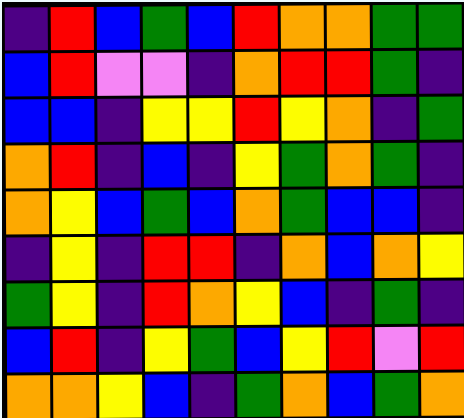[["indigo", "red", "blue", "green", "blue", "red", "orange", "orange", "green", "green"], ["blue", "red", "violet", "violet", "indigo", "orange", "red", "red", "green", "indigo"], ["blue", "blue", "indigo", "yellow", "yellow", "red", "yellow", "orange", "indigo", "green"], ["orange", "red", "indigo", "blue", "indigo", "yellow", "green", "orange", "green", "indigo"], ["orange", "yellow", "blue", "green", "blue", "orange", "green", "blue", "blue", "indigo"], ["indigo", "yellow", "indigo", "red", "red", "indigo", "orange", "blue", "orange", "yellow"], ["green", "yellow", "indigo", "red", "orange", "yellow", "blue", "indigo", "green", "indigo"], ["blue", "red", "indigo", "yellow", "green", "blue", "yellow", "red", "violet", "red"], ["orange", "orange", "yellow", "blue", "indigo", "green", "orange", "blue", "green", "orange"]]